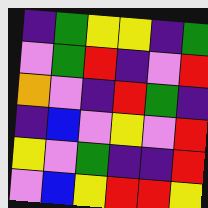[["indigo", "green", "yellow", "yellow", "indigo", "green"], ["violet", "green", "red", "indigo", "violet", "red"], ["orange", "violet", "indigo", "red", "green", "indigo"], ["indigo", "blue", "violet", "yellow", "violet", "red"], ["yellow", "violet", "green", "indigo", "indigo", "red"], ["violet", "blue", "yellow", "red", "red", "yellow"]]